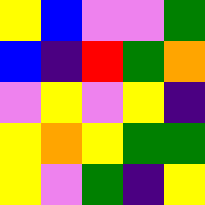[["yellow", "blue", "violet", "violet", "green"], ["blue", "indigo", "red", "green", "orange"], ["violet", "yellow", "violet", "yellow", "indigo"], ["yellow", "orange", "yellow", "green", "green"], ["yellow", "violet", "green", "indigo", "yellow"]]